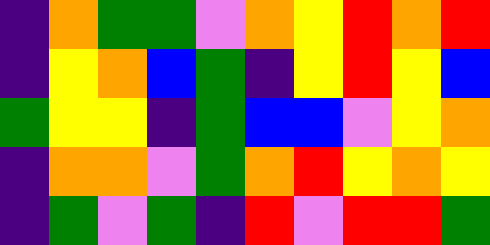[["indigo", "orange", "green", "green", "violet", "orange", "yellow", "red", "orange", "red"], ["indigo", "yellow", "orange", "blue", "green", "indigo", "yellow", "red", "yellow", "blue"], ["green", "yellow", "yellow", "indigo", "green", "blue", "blue", "violet", "yellow", "orange"], ["indigo", "orange", "orange", "violet", "green", "orange", "red", "yellow", "orange", "yellow"], ["indigo", "green", "violet", "green", "indigo", "red", "violet", "red", "red", "green"]]